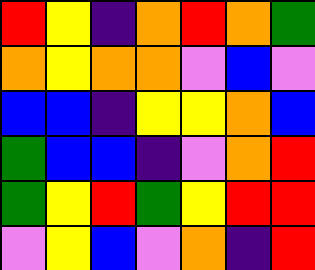[["red", "yellow", "indigo", "orange", "red", "orange", "green"], ["orange", "yellow", "orange", "orange", "violet", "blue", "violet"], ["blue", "blue", "indigo", "yellow", "yellow", "orange", "blue"], ["green", "blue", "blue", "indigo", "violet", "orange", "red"], ["green", "yellow", "red", "green", "yellow", "red", "red"], ["violet", "yellow", "blue", "violet", "orange", "indigo", "red"]]